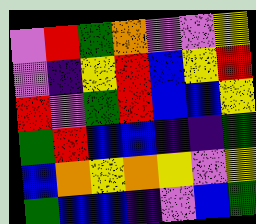[["violet", "red", "green", "orange", "violet", "violet", "yellow"], ["violet", "indigo", "yellow", "red", "blue", "yellow", "red"], ["red", "violet", "green", "red", "blue", "blue", "yellow"], ["green", "red", "blue", "blue", "indigo", "indigo", "green"], ["blue", "orange", "yellow", "orange", "yellow", "violet", "yellow"], ["green", "blue", "blue", "indigo", "violet", "blue", "green"]]